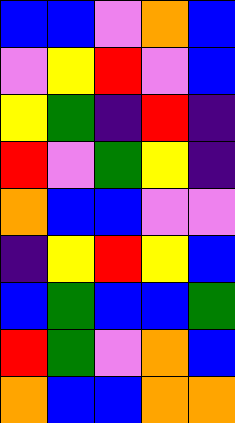[["blue", "blue", "violet", "orange", "blue"], ["violet", "yellow", "red", "violet", "blue"], ["yellow", "green", "indigo", "red", "indigo"], ["red", "violet", "green", "yellow", "indigo"], ["orange", "blue", "blue", "violet", "violet"], ["indigo", "yellow", "red", "yellow", "blue"], ["blue", "green", "blue", "blue", "green"], ["red", "green", "violet", "orange", "blue"], ["orange", "blue", "blue", "orange", "orange"]]